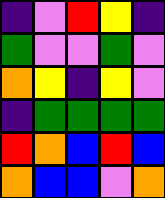[["indigo", "violet", "red", "yellow", "indigo"], ["green", "violet", "violet", "green", "violet"], ["orange", "yellow", "indigo", "yellow", "violet"], ["indigo", "green", "green", "green", "green"], ["red", "orange", "blue", "red", "blue"], ["orange", "blue", "blue", "violet", "orange"]]